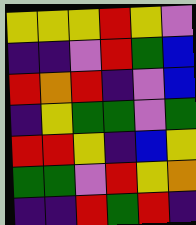[["yellow", "yellow", "yellow", "red", "yellow", "violet"], ["indigo", "indigo", "violet", "red", "green", "blue"], ["red", "orange", "red", "indigo", "violet", "blue"], ["indigo", "yellow", "green", "green", "violet", "green"], ["red", "red", "yellow", "indigo", "blue", "yellow"], ["green", "green", "violet", "red", "yellow", "orange"], ["indigo", "indigo", "red", "green", "red", "indigo"]]